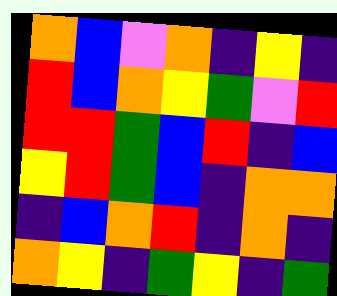[["orange", "blue", "violet", "orange", "indigo", "yellow", "indigo"], ["red", "blue", "orange", "yellow", "green", "violet", "red"], ["red", "red", "green", "blue", "red", "indigo", "blue"], ["yellow", "red", "green", "blue", "indigo", "orange", "orange"], ["indigo", "blue", "orange", "red", "indigo", "orange", "indigo"], ["orange", "yellow", "indigo", "green", "yellow", "indigo", "green"]]